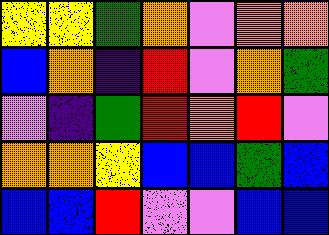[["yellow", "yellow", "green", "orange", "violet", "orange", "orange"], ["blue", "orange", "indigo", "red", "violet", "orange", "green"], ["violet", "indigo", "green", "red", "orange", "red", "violet"], ["orange", "orange", "yellow", "blue", "blue", "green", "blue"], ["blue", "blue", "red", "violet", "violet", "blue", "blue"]]